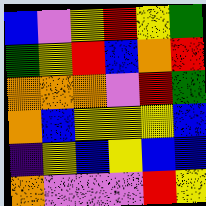[["blue", "violet", "yellow", "red", "yellow", "green"], ["green", "yellow", "red", "blue", "orange", "red"], ["orange", "orange", "orange", "violet", "red", "green"], ["orange", "blue", "yellow", "yellow", "yellow", "blue"], ["indigo", "yellow", "blue", "yellow", "blue", "blue"], ["orange", "violet", "violet", "violet", "red", "yellow"]]